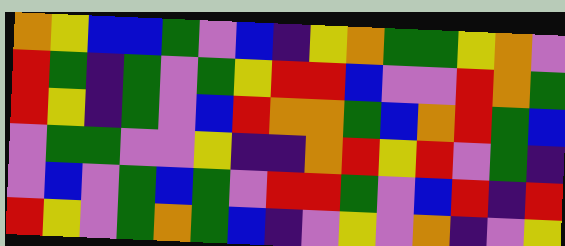[["orange", "yellow", "blue", "blue", "green", "violet", "blue", "indigo", "yellow", "orange", "green", "green", "yellow", "orange", "violet"], ["red", "green", "indigo", "green", "violet", "green", "yellow", "red", "red", "blue", "violet", "violet", "red", "orange", "green"], ["red", "yellow", "indigo", "green", "violet", "blue", "red", "orange", "orange", "green", "blue", "orange", "red", "green", "blue"], ["violet", "green", "green", "violet", "violet", "yellow", "indigo", "indigo", "orange", "red", "yellow", "red", "violet", "green", "indigo"], ["violet", "blue", "violet", "green", "blue", "green", "violet", "red", "red", "green", "violet", "blue", "red", "indigo", "red"], ["red", "yellow", "violet", "green", "orange", "green", "blue", "indigo", "violet", "yellow", "violet", "orange", "indigo", "violet", "yellow"]]